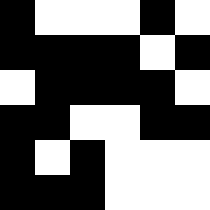[["black", "white", "white", "white", "black", "white"], ["black", "black", "black", "black", "white", "black"], ["white", "black", "black", "black", "black", "white"], ["black", "black", "white", "white", "black", "black"], ["black", "white", "black", "white", "white", "white"], ["black", "black", "black", "white", "white", "white"]]